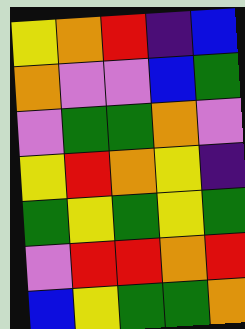[["yellow", "orange", "red", "indigo", "blue"], ["orange", "violet", "violet", "blue", "green"], ["violet", "green", "green", "orange", "violet"], ["yellow", "red", "orange", "yellow", "indigo"], ["green", "yellow", "green", "yellow", "green"], ["violet", "red", "red", "orange", "red"], ["blue", "yellow", "green", "green", "orange"]]